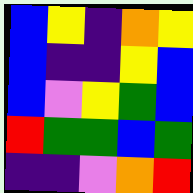[["blue", "yellow", "indigo", "orange", "yellow"], ["blue", "indigo", "indigo", "yellow", "blue"], ["blue", "violet", "yellow", "green", "blue"], ["red", "green", "green", "blue", "green"], ["indigo", "indigo", "violet", "orange", "red"]]